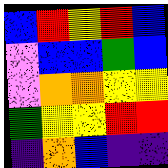[["blue", "red", "yellow", "red", "blue"], ["violet", "blue", "blue", "green", "blue"], ["violet", "orange", "orange", "yellow", "yellow"], ["green", "yellow", "yellow", "red", "red"], ["indigo", "orange", "blue", "indigo", "indigo"]]